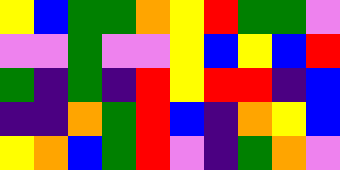[["yellow", "blue", "green", "green", "orange", "yellow", "red", "green", "green", "violet"], ["violet", "violet", "green", "violet", "violet", "yellow", "blue", "yellow", "blue", "red"], ["green", "indigo", "green", "indigo", "red", "yellow", "red", "red", "indigo", "blue"], ["indigo", "indigo", "orange", "green", "red", "blue", "indigo", "orange", "yellow", "blue"], ["yellow", "orange", "blue", "green", "red", "violet", "indigo", "green", "orange", "violet"]]